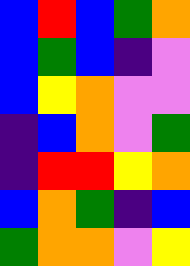[["blue", "red", "blue", "green", "orange"], ["blue", "green", "blue", "indigo", "violet"], ["blue", "yellow", "orange", "violet", "violet"], ["indigo", "blue", "orange", "violet", "green"], ["indigo", "red", "red", "yellow", "orange"], ["blue", "orange", "green", "indigo", "blue"], ["green", "orange", "orange", "violet", "yellow"]]